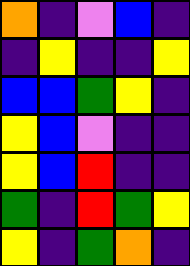[["orange", "indigo", "violet", "blue", "indigo"], ["indigo", "yellow", "indigo", "indigo", "yellow"], ["blue", "blue", "green", "yellow", "indigo"], ["yellow", "blue", "violet", "indigo", "indigo"], ["yellow", "blue", "red", "indigo", "indigo"], ["green", "indigo", "red", "green", "yellow"], ["yellow", "indigo", "green", "orange", "indigo"]]